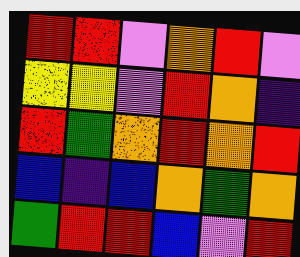[["red", "red", "violet", "orange", "red", "violet"], ["yellow", "yellow", "violet", "red", "orange", "indigo"], ["red", "green", "orange", "red", "orange", "red"], ["blue", "indigo", "blue", "orange", "green", "orange"], ["green", "red", "red", "blue", "violet", "red"]]